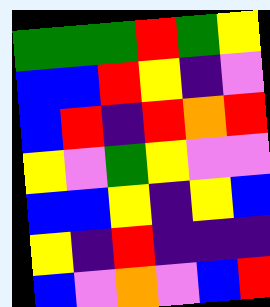[["green", "green", "green", "red", "green", "yellow"], ["blue", "blue", "red", "yellow", "indigo", "violet"], ["blue", "red", "indigo", "red", "orange", "red"], ["yellow", "violet", "green", "yellow", "violet", "violet"], ["blue", "blue", "yellow", "indigo", "yellow", "blue"], ["yellow", "indigo", "red", "indigo", "indigo", "indigo"], ["blue", "violet", "orange", "violet", "blue", "red"]]